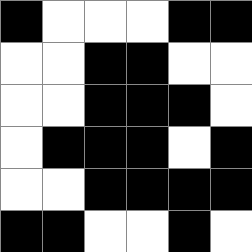[["black", "white", "white", "white", "black", "black"], ["white", "white", "black", "black", "white", "white"], ["white", "white", "black", "black", "black", "white"], ["white", "black", "black", "black", "white", "black"], ["white", "white", "black", "black", "black", "black"], ["black", "black", "white", "white", "black", "white"]]